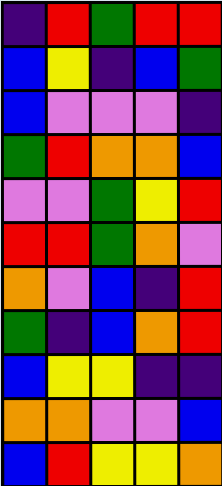[["indigo", "red", "green", "red", "red"], ["blue", "yellow", "indigo", "blue", "green"], ["blue", "violet", "violet", "violet", "indigo"], ["green", "red", "orange", "orange", "blue"], ["violet", "violet", "green", "yellow", "red"], ["red", "red", "green", "orange", "violet"], ["orange", "violet", "blue", "indigo", "red"], ["green", "indigo", "blue", "orange", "red"], ["blue", "yellow", "yellow", "indigo", "indigo"], ["orange", "orange", "violet", "violet", "blue"], ["blue", "red", "yellow", "yellow", "orange"]]